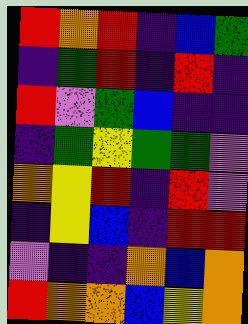[["red", "orange", "red", "indigo", "blue", "green"], ["indigo", "green", "red", "indigo", "red", "indigo"], ["red", "violet", "green", "blue", "indigo", "indigo"], ["indigo", "green", "yellow", "green", "green", "violet"], ["orange", "yellow", "red", "indigo", "red", "violet"], ["indigo", "yellow", "blue", "indigo", "red", "red"], ["violet", "indigo", "indigo", "orange", "blue", "orange"], ["red", "orange", "orange", "blue", "yellow", "orange"]]